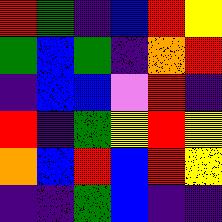[["red", "green", "indigo", "blue", "red", "yellow"], ["green", "blue", "green", "indigo", "orange", "red"], ["indigo", "blue", "blue", "violet", "red", "indigo"], ["red", "indigo", "green", "yellow", "red", "yellow"], ["orange", "blue", "red", "blue", "red", "yellow"], ["indigo", "indigo", "green", "blue", "indigo", "indigo"]]